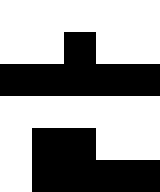[["white", "white", "white", "white", "white"], ["white", "white", "black", "white", "white"], ["black", "black", "black", "black", "black"], ["white", "white", "white", "white", "white"], ["white", "black", "black", "white", "white"], ["white", "black", "black", "black", "black"]]